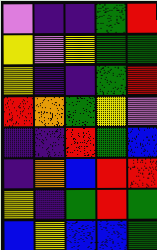[["violet", "indigo", "indigo", "green", "red"], ["yellow", "violet", "yellow", "green", "green"], ["yellow", "indigo", "indigo", "green", "red"], ["red", "orange", "green", "yellow", "violet"], ["indigo", "indigo", "red", "green", "blue"], ["indigo", "orange", "blue", "red", "red"], ["yellow", "indigo", "green", "red", "green"], ["blue", "yellow", "blue", "blue", "green"]]